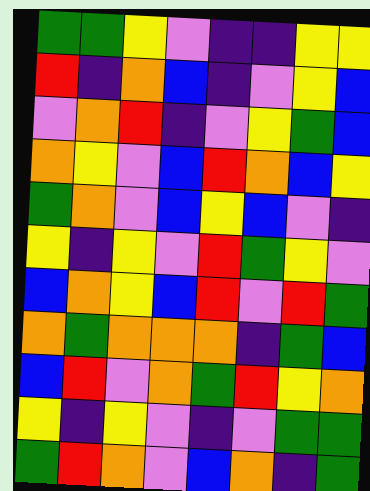[["green", "green", "yellow", "violet", "indigo", "indigo", "yellow", "yellow"], ["red", "indigo", "orange", "blue", "indigo", "violet", "yellow", "blue"], ["violet", "orange", "red", "indigo", "violet", "yellow", "green", "blue"], ["orange", "yellow", "violet", "blue", "red", "orange", "blue", "yellow"], ["green", "orange", "violet", "blue", "yellow", "blue", "violet", "indigo"], ["yellow", "indigo", "yellow", "violet", "red", "green", "yellow", "violet"], ["blue", "orange", "yellow", "blue", "red", "violet", "red", "green"], ["orange", "green", "orange", "orange", "orange", "indigo", "green", "blue"], ["blue", "red", "violet", "orange", "green", "red", "yellow", "orange"], ["yellow", "indigo", "yellow", "violet", "indigo", "violet", "green", "green"], ["green", "red", "orange", "violet", "blue", "orange", "indigo", "green"]]